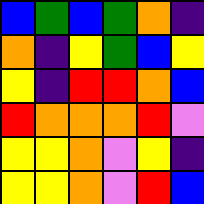[["blue", "green", "blue", "green", "orange", "indigo"], ["orange", "indigo", "yellow", "green", "blue", "yellow"], ["yellow", "indigo", "red", "red", "orange", "blue"], ["red", "orange", "orange", "orange", "red", "violet"], ["yellow", "yellow", "orange", "violet", "yellow", "indigo"], ["yellow", "yellow", "orange", "violet", "red", "blue"]]